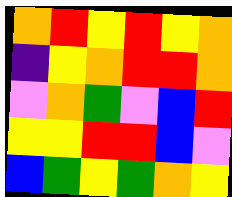[["orange", "red", "yellow", "red", "yellow", "orange"], ["indigo", "yellow", "orange", "red", "red", "orange"], ["violet", "orange", "green", "violet", "blue", "red"], ["yellow", "yellow", "red", "red", "blue", "violet"], ["blue", "green", "yellow", "green", "orange", "yellow"]]